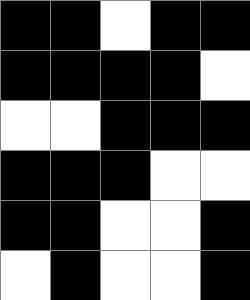[["black", "black", "white", "black", "black"], ["black", "black", "black", "black", "white"], ["white", "white", "black", "black", "black"], ["black", "black", "black", "white", "white"], ["black", "black", "white", "white", "black"], ["white", "black", "white", "white", "black"]]